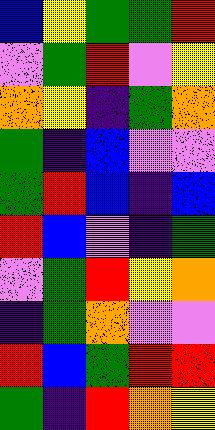[["blue", "yellow", "green", "green", "red"], ["violet", "green", "red", "violet", "yellow"], ["orange", "yellow", "indigo", "green", "orange"], ["green", "indigo", "blue", "violet", "violet"], ["green", "red", "blue", "indigo", "blue"], ["red", "blue", "violet", "indigo", "green"], ["violet", "green", "red", "yellow", "orange"], ["indigo", "green", "orange", "violet", "violet"], ["red", "blue", "green", "red", "red"], ["green", "indigo", "red", "orange", "yellow"]]